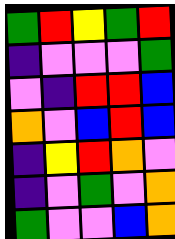[["green", "red", "yellow", "green", "red"], ["indigo", "violet", "violet", "violet", "green"], ["violet", "indigo", "red", "red", "blue"], ["orange", "violet", "blue", "red", "blue"], ["indigo", "yellow", "red", "orange", "violet"], ["indigo", "violet", "green", "violet", "orange"], ["green", "violet", "violet", "blue", "orange"]]